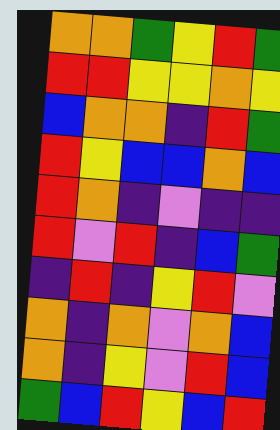[["orange", "orange", "green", "yellow", "red", "green"], ["red", "red", "yellow", "yellow", "orange", "yellow"], ["blue", "orange", "orange", "indigo", "red", "green"], ["red", "yellow", "blue", "blue", "orange", "blue"], ["red", "orange", "indigo", "violet", "indigo", "indigo"], ["red", "violet", "red", "indigo", "blue", "green"], ["indigo", "red", "indigo", "yellow", "red", "violet"], ["orange", "indigo", "orange", "violet", "orange", "blue"], ["orange", "indigo", "yellow", "violet", "red", "blue"], ["green", "blue", "red", "yellow", "blue", "red"]]